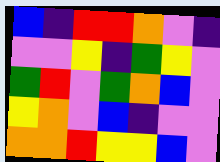[["blue", "indigo", "red", "red", "orange", "violet", "indigo"], ["violet", "violet", "yellow", "indigo", "green", "yellow", "violet"], ["green", "red", "violet", "green", "orange", "blue", "violet"], ["yellow", "orange", "violet", "blue", "indigo", "violet", "violet"], ["orange", "orange", "red", "yellow", "yellow", "blue", "violet"]]